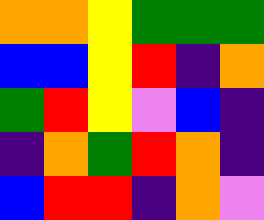[["orange", "orange", "yellow", "green", "green", "green"], ["blue", "blue", "yellow", "red", "indigo", "orange"], ["green", "red", "yellow", "violet", "blue", "indigo"], ["indigo", "orange", "green", "red", "orange", "indigo"], ["blue", "red", "red", "indigo", "orange", "violet"]]